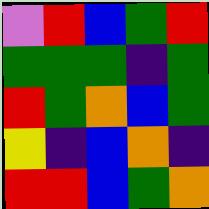[["violet", "red", "blue", "green", "red"], ["green", "green", "green", "indigo", "green"], ["red", "green", "orange", "blue", "green"], ["yellow", "indigo", "blue", "orange", "indigo"], ["red", "red", "blue", "green", "orange"]]